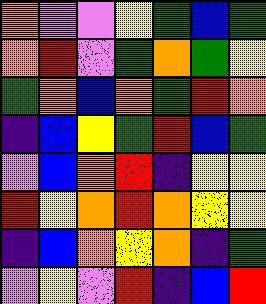[["orange", "violet", "violet", "yellow", "green", "blue", "green"], ["orange", "red", "violet", "green", "orange", "green", "yellow"], ["green", "orange", "blue", "orange", "green", "red", "orange"], ["indigo", "blue", "yellow", "green", "red", "blue", "green"], ["violet", "blue", "orange", "red", "indigo", "yellow", "yellow"], ["red", "yellow", "orange", "red", "orange", "yellow", "yellow"], ["indigo", "blue", "orange", "yellow", "orange", "indigo", "green"], ["violet", "yellow", "violet", "red", "indigo", "blue", "red"]]